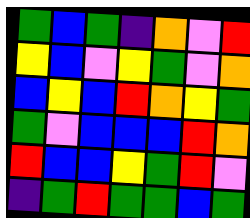[["green", "blue", "green", "indigo", "orange", "violet", "red"], ["yellow", "blue", "violet", "yellow", "green", "violet", "orange"], ["blue", "yellow", "blue", "red", "orange", "yellow", "green"], ["green", "violet", "blue", "blue", "blue", "red", "orange"], ["red", "blue", "blue", "yellow", "green", "red", "violet"], ["indigo", "green", "red", "green", "green", "blue", "green"]]